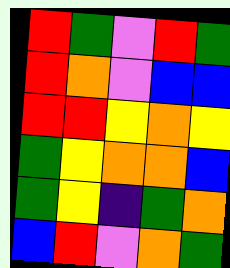[["red", "green", "violet", "red", "green"], ["red", "orange", "violet", "blue", "blue"], ["red", "red", "yellow", "orange", "yellow"], ["green", "yellow", "orange", "orange", "blue"], ["green", "yellow", "indigo", "green", "orange"], ["blue", "red", "violet", "orange", "green"]]